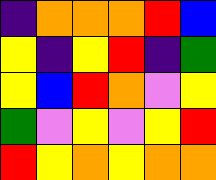[["indigo", "orange", "orange", "orange", "red", "blue"], ["yellow", "indigo", "yellow", "red", "indigo", "green"], ["yellow", "blue", "red", "orange", "violet", "yellow"], ["green", "violet", "yellow", "violet", "yellow", "red"], ["red", "yellow", "orange", "yellow", "orange", "orange"]]